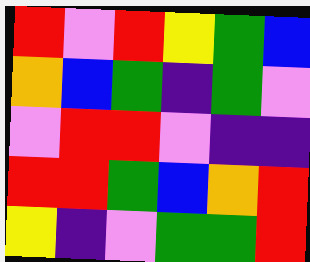[["red", "violet", "red", "yellow", "green", "blue"], ["orange", "blue", "green", "indigo", "green", "violet"], ["violet", "red", "red", "violet", "indigo", "indigo"], ["red", "red", "green", "blue", "orange", "red"], ["yellow", "indigo", "violet", "green", "green", "red"]]